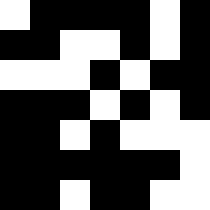[["white", "black", "black", "black", "black", "white", "black"], ["black", "black", "white", "white", "black", "white", "black"], ["white", "white", "white", "black", "white", "black", "black"], ["black", "black", "black", "white", "black", "white", "black"], ["black", "black", "white", "black", "white", "white", "white"], ["black", "black", "black", "black", "black", "black", "white"], ["black", "black", "white", "black", "black", "white", "white"]]